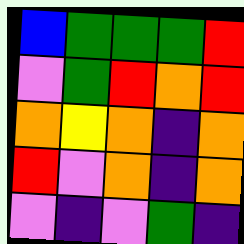[["blue", "green", "green", "green", "red"], ["violet", "green", "red", "orange", "red"], ["orange", "yellow", "orange", "indigo", "orange"], ["red", "violet", "orange", "indigo", "orange"], ["violet", "indigo", "violet", "green", "indigo"]]